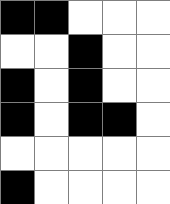[["black", "black", "white", "white", "white"], ["white", "white", "black", "white", "white"], ["black", "white", "black", "white", "white"], ["black", "white", "black", "black", "white"], ["white", "white", "white", "white", "white"], ["black", "white", "white", "white", "white"]]